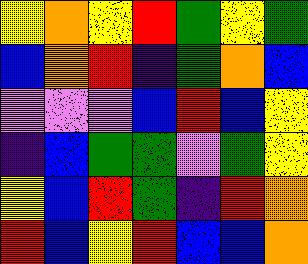[["yellow", "orange", "yellow", "red", "green", "yellow", "green"], ["blue", "orange", "red", "indigo", "green", "orange", "blue"], ["violet", "violet", "violet", "blue", "red", "blue", "yellow"], ["indigo", "blue", "green", "green", "violet", "green", "yellow"], ["yellow", "blue", "red", "green", "indigo", "red", "orange"], ["red", "blue", "yellow", "red", "blue", "blue", "orange"]]